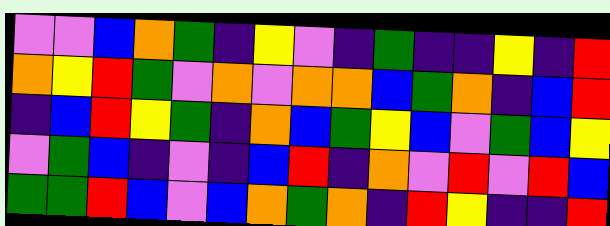[["violet", "violet", "blue", "orange", "green", "indigo", "yellow", "violet", "indigo", "green", "indigo", "indigo", "yellow", "indigo", "red"], ["orange", "yellow", "red", "green", "violet", "orange", "violet", "orange", "orange", "blue", "green", "orange", "indigo", "blue", "red"], ["indigo", "blue", "red", "yellow", "green", "indigo", "orange", "blue", "green", "yellow", "blue", "violet", "green", "blue", "yellow"], ["violet", "green", "blue", "indigo", "violet", "indigo", "blue", "red", "indigo", "orange", "violet", "red", "violet", "red", "blue"], ["green", "green", "red", "blue", "violet", "blue", "orange", "green", "orange", "indigo", "red", "yellow", "indigo", "indigo", "red"]]